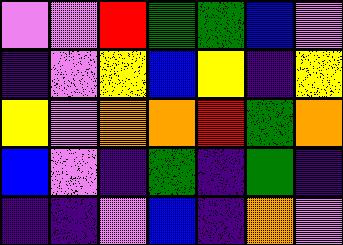[["violet", "violet", "red", "green", "green", "blue", "violet"], ["indigo", "violet", "yellow", "blue", "yellow", "indigo", "yellow"], ["yellow", "violet", "orange", "orange", "red", "green", "orange"], ["blue", "violet", "indigo", "green", "indigo", "green", "indigo"], ["indigo", "indigo", "violet", "blue", "indigo", "orange", "violet"]]